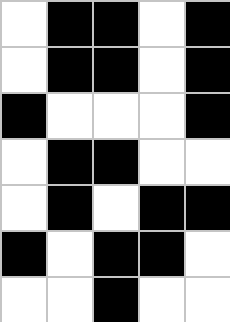[["white", "black", "black", "white", "black"], ["white", "black", "black", "white", "black"], ["black", "white", "white", "white", "black"], ["white", "black", "black", "white", "white"], ["white", "black", "white", "black", "black"], ["black", "white", "black", "black", "white"], ["white", "white", "black", "white", "white"]]